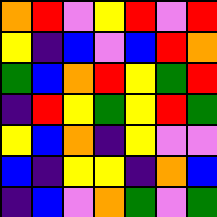[["orange", "red", "violet", "yellow", "red", "violet", "red"], ["yellow", "indigo", "blue", "violet", "blue", "red", "orange"], ["green", "blue", "orange", "red", "yellow", "green", "red"], ["indigo", "red", "yellow", "green", "yellow", "red", "green"], ["yellow", "blue", "orange", "indigo", "yellow", "violet", "violet"], ["blue", "indigo", "yellow", "yellow", "indigo", "orange", "blue"], ["indigo", "blue", "violet", "orange", "green", "violet", "green"]]